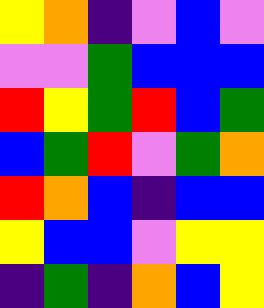[["yellow", "orange", "indigo", "violet", "blue", "violet"], ["violet", "violet", "green", "blue", "blue", "blue"], ["red", "yellow", "green", "red", "blue", "green"], ["blue", "green", "red", "violet", "green", "orange"], ["red", "orange", "blue", "indigo", "blue", "blue"], ["yellow", "blue", "blue", "violet", "yellow", "yellow"], ["indigo", "green", "indigo", "orange", "blue", "yellow"]]